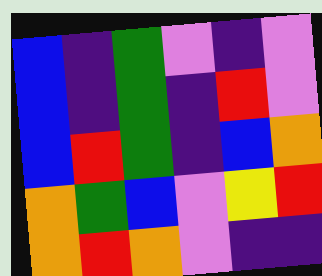[["blue", "indigo", "green", "violet", "indigo", "violet"], ["blue", "indigo", "green", "indigo", "red", "violet"], ["blue", "red", "green", "indigo", "blue", "orange"], ["orange", "green", "blue", "violet", "yellow", "red"], ["orange", "red", "orange", "violet", "indigo", "indigo"]]